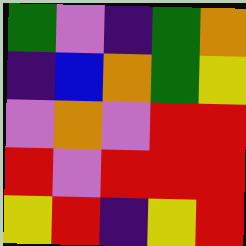[["green", "violet", "indigo", "green", "orange"], ["indigo", "blue", "orange", "green", "yellow"], ["violet", "orange", "violet", "red", "red"], ["red", "violet", "red", "red", "red"], ["yellow", "red", "indigo", "yellow", "red"]]